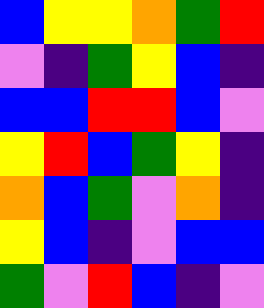[["blue", "yellow", "yellow", "orange", "green", "red"], ["violet", "indigo", "green", "yellow", "blue", "indigo"], ["blue", "blue", "red", "red", "blue", "violet"], ["yellow", "red", "blue", "green", "yellow", "indigo"], ["orange", "blue", "green", "violet", "orange", "indigo"], ["yellow", "blue", "indigo", "violet", "blue", "blue"], ["green", "violet", "red", "blue", "indigo", "violet"]]